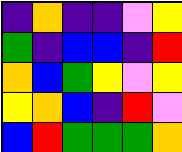[["indigo", "orange", "indigo", "indigo", "violet", "yellow"], ["green", "indigo", "blue", "blue", "indigo", "red"], ["orange", "blue", "green", "yellow", "violet", "yellow"], ["yellow", "orange", "blue", "indigo", "red", "violet"], ["blue", "red", "green", "green", "green", "orange"]]